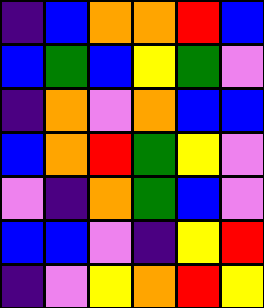[["indigo", "blue", "orange", "orange", "red", "blue"], ["blue", "green", "blue", "yellow", "green", "violet"], ["indigo", "orange", "violet", "orange", "blue", "blue"], ["blue", "orange", "red", "green", "yellow", "violet"], ["violet", "indigo", "orange", "green", "blue", "violet"], ["blue", "blue", "violet", "indigo", "yellow", "red"], ["indigo", "violet", "yellow", "orange", "red", "yellow"]]